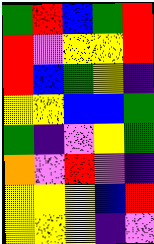[["green", "red", "blue", "green", "red"], ["red", "violet", "yellow", "yellow", "red"], ["red", "blue", "green", "yellow", "indigo"], ["yellow", "yellow", "blue", "blue", "green"], ["green", "indigo", "violet", "yellow", "green"], ["orange", "violet", "red", "violet", "indigo"], ["yellow", "yellow", "yellow", "blue", "red"], ["yellow", "yellow", "yellow", "indigo", "violet"]]